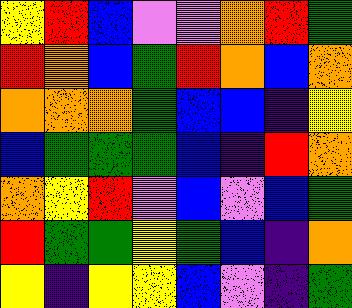[["yellow", "red", "blue", "violet", "violet", "orange", "red", "green"], ["red", "orange", "blue", "green", "red", "orange", "blue", "orange"], ["orange", "orange", "orange", "green", "blue", "blue", "indigo", "yellow"], ["blue", "green", "green", "green", "blue", "indigo", "red", "orange"], ["orange", "yellow", "red", "violet", "blue", "violet", "blue", "green"], ["red", "green", "green", "yellow", "green", "blue", "indigo", "orange"], ["yellow", "indigo", "yellow", "yellow", "blue", "violet", "indigo", "green"]]